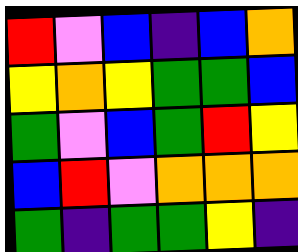[["red", "violet", "blue", "indigo", "blue", "orange"], ["yellow", "orange", "yellow", "green", "green", "blue"], ["green", "violet", "blue", "green", "red", "yellow"], ["blue", "red", "violet", "orange", "orange", "orange"], ["green", "indigo", "green", "green", "yellow", "indigo"]]